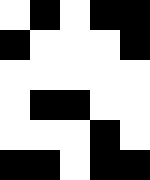[["white", "black", "white", "black", "black"], ["black", "white", "white", "white", "black"], ["white", "white", "white", "white", "white"], ["white", "black", "black", "white", "white"], ["white", "white", "white", "black", "white"], ["black", "black", "white", "black", "black"]]